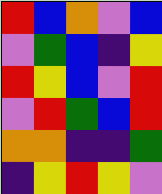[["red", "blue", "orange", "violet", "blue"], ["violet", "green", "blue", "indigo", "yellow"], ["red", "yellow", "blue", "violet", "red"], ["violet", "red", "green", "blue", "red"], ["orange", "orange", "indigo", "indigo", "green"], ["indigo", "yellow", "red", "yellow", "violet"]]